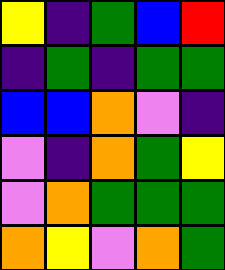[["yellow", "indigo", "green", "blue", "red"], ["indigo", "green", "indigo", "green", "green"], ["blue", "blue", "orange", "violet", "indigo"], ["violet", "indigo", "orange", "green", "yellow"], ["violet", "orange", "green", "green", "green"], ["orange", "yellow", "violet", "orange", "green"]]